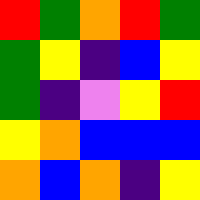[["red", "green", "orange", "red", "green"], ["green", "yellow", "indigo", "blue", "yellow"], ["green", "indigo", "violet", "yellow", "red"], ["yellow", "orange", "blue", "blue", "blue"], ["orange", "blue", "orange", "indigo", "yellow"]]